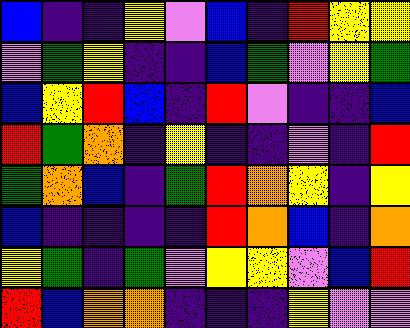[["blue", "indigo", "indigo", "yellow", "violet", "blue", "indigo", "red", "yellow", "yellow"], ["violet", "green", "yellow", "indigo", "indigo", "blue", "green", "violet", "yellow", "green"], ["blue", "yellow", "red", "blue", "indigo", "red", "violet", "indigo", "indigo", "blue"], ["red", "green", "orange", "indigo", "yellow", "indigo", "indigo", "violet", "indigo", "red"], ["green", "orange", "blue", "indigo", "green", "red", "orange", "yellow", "indigo", "yellow"], ["blue", "indigo", "indigo", "indigo", "indigo", "red", "orange", "blue", "indigo", "orange"], ["yellow", "green", "indigo", "green", "violet", "yellow", "yellow", "violet", "blue", "red"], ["red", "blue", "orange", "orange", "indigo", "indigo", "indigo", "yellow", "violet", "violet"]]